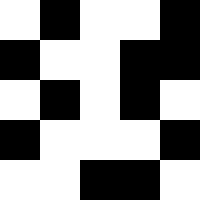[["white", "black", "white", "white", "black"], ["black", "white", "white", "black", "black"], ["white", "black", "white", "black", "white"], ["black", "white", "white", "white", "black"], ["white", "white", "black", "black", "white"]]